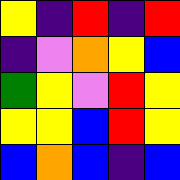[["yellow", "indigo", "red", "indigo", "red"], ["indigo", "violet", "orange", "yellow", "blue"], ["green", "yellow", "violet", "red", "yellow"], ["yellow", "yellow", "blue", "red", "yellow"], ["blue", "orange", "blue", "indigo", "blue"]]